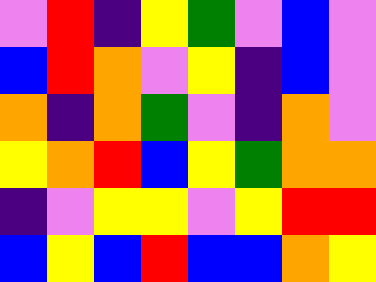[["violet", "red", "indigo", "yellow", "green", "violet", "blue", "violet"], ["blue", "red", "orange", "violet", "yellow", "indigo", "blue", "violet"], ["orange", "indigo", "orange", "green", "violet", "indigo", "orange", "violet"], ["yellow", "orange", "red", "blue", "yellow", "green", "orange", "orange"], ["indigo", "violet", "yellow", "yellow", "violet", "yellow", "red", "red"], ["blue", "yellow", "blue", "red", "blue", "blue", "orange", "yellow"]]